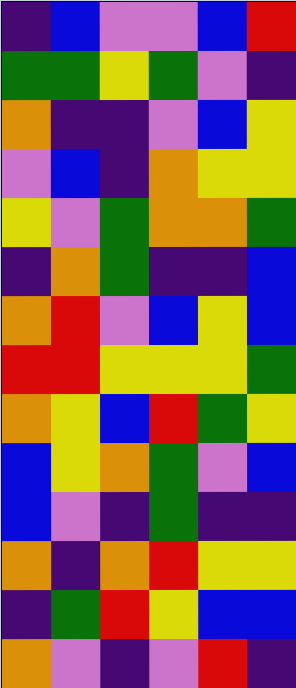[["indigo", "blue", "violet", "violet", "blue", "red"], ["green", "green", "yellow", "green", "violet", "indigo"], ["orange", "indigo", "indigo", "violet", "blue", "yellow"], ["violet", "blue", "indigo", "orange", "yellow", "yellow"], ["yellow", "violet", "green", "orange", "orange", "green"], ["indigo", "orange", "green", "indigo", "indigo", "blue"], ["orange", "red", "violet", "blue", "yellow", "blue"], ["red", "red", "yellow", "yellow", "yellow", "green"], ["orange", "yellow", "blue", "red", "green", "yellow"], ["blue", "yellow", "orange", "green", "violet", "blue"], ["blue", "violet", "indigo", "green", "indigo", "indigo"], ["orange", "indigo", "orange", "red", "yellow", "yellow"], ["indigo", "green", "red", "yellow", "blue", "blue"], ["orange", "violet", "indigo", "violet", "red", "indigo"]]